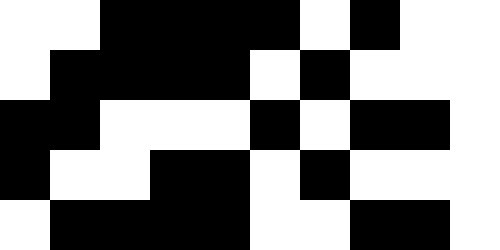[["white", "white", "black", "black", "black", "black", "white", "black", "white", "white"], ["white", "black", "black", "black", "black", "white", "black", "white", "white", "white"], ["black", "black", "white", "white", "white", "black", "white", "black", "black", "white"], ["black", "white", "white", "black", "black", "white", "black", "white", "white", "white"], ["white", "black", "black", "black", "black", "white", "white", "black", "black", "white"]]